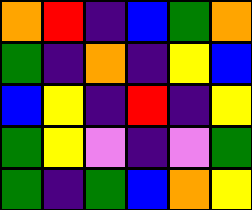[["orange", "red", "indigo", "blue", "green", "orange"], ["green", "indigo", "orange", "indigo", "yellow", "blue"], ["blue", "yellow", "indigo", "red", "indigo", "yellow"], ["green", "yellow", "violet", "indigo", "violet", "green"], ["green", "indigo", "green", "blue", "orange", "yellow"]]